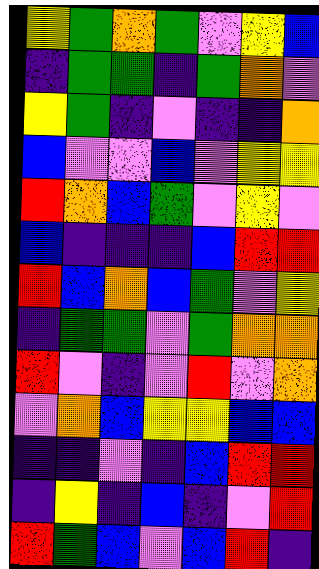[["yellow", "green", "orange", "green", "violet", "yellow", "blue"], ["indigo", "green", "green", "indigo", "green", "orange", "violet"], ["yellow", "green", "indigo", "violet", "indigo", "indigo", "orange"], ["blue", "violet", "violet", "blue", "violet", "yellow", "yellow"], ["red", "orange", "blue", "green", "violet", "yellow", "violet"], ["blue", "indigo", "indigo", "indigo", "blue", "red", "red"], ["red", "blue", "orange", "blue", "green", "violet", "yellow"], ["indigo", "green", "green", "violet", "green", "orange", "orange"], ["red", "violet", "indigo", "violet", "red", "violet", "orange"], ["violet", "orange", "blue", "yellow", "yellow", "blue", "blue"], ["indigo", "indigo", "violet", "indigo", "blue", "red", "red"], ["indigo", "yellow", "indigo", "blue", "indigo", "violet", "red"], ["red", "green", "blue", "violet", "blue", "red", "indigo"]]